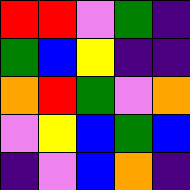[["red", "red", "violet", "green", "indigo"], ["green", "blue", "yellow", "indigo", "indigo"], ["orange", "red", "green", "violet", "orange"], ["violet", "yellow", "blue", "green", "blue"], ["indigo", "violet", "blue", "orange", "indigo"]]